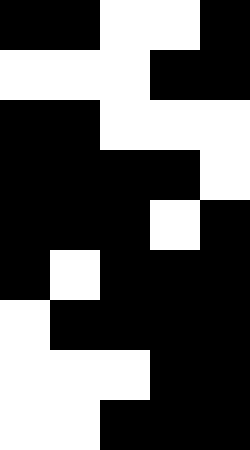[["black", "black", "white", "white", "black"], ["white", "white", "white", "black", "black"], ["black", "black", "white", "white", "white"], ["black", "black", "black", "black", "white"], ["black", "black", "black", "white", "black"], ["black", "white", "black", "black", "black"], ["white", "black", "black", "black", "black"], ["white", "white", "white", "black", "black"], ["white", "white", "black", "black", "black"]]